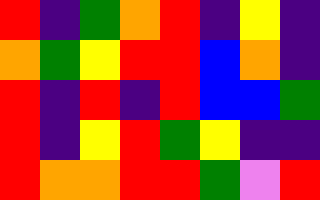[["red", "indigo", "green", "orange", "red", "indigo", "yellow", "indigo"], ["orange", "green", "yellow", "red", "red", "blue", "orange", "indigo"], ["red", "indigo", "red", "indigo", "red", "blue", "blue", "green"], ["red", "indigo", "yellow", "red", "green", "yellow", "indigo", "indigo"], ["red", "orange", "orange", "red", "red", "green", "violet", "red"]]